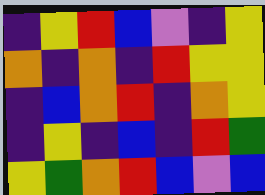[["indigo", "yellow", "red", "blue", "violet", "indigo", "yellow"], ["orange", "indigo", "orange", "indigo", "red", "yellow", "yellow"], ["indigo", "blue", "orange", "red", "indigo", "orange", "yellow"], ["indigo", "yellow", "indigo", "blue", "indigo", "red", "green"], ["yellow", "green", "orange", "red", "blue", "violet", "blue"]]